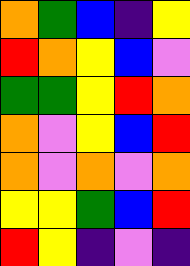[["orange", "green", "blue", "indigo", "yellow"], ["red", "orange", "yellow", "blue", "violet"], ["green", "green", "yellow", "red", "orange"], ["orange", "violet", "yellow", "blue", "red"], ["orange", "violet", "orange", "violet", "orange"], ["yellow", "yellow", "green", "blue", "red"], ["red", "yellow", "indigo", "violet", "indigo"]]